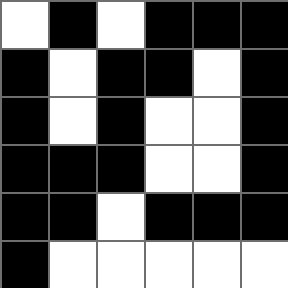[["white", "black", "white", "black", "black", "black"], ["black", "white", "black", "black", "white", "black"], ["black", "white", "black", "white", "white", "black"], ["black", "black", "black", "white", "white", "black"], ["black", "black", "white", "black", "black", "black"], ["black", "white", "white", "white", "white", "white"]]